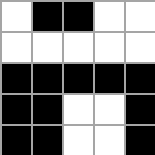[["white", "black", "black", "white", "white"], ["white", "white", "white", "white", "white"], ["black", "black", "black", "black", "black"], ["black", "black", "white", "white", "black"], ["black", "black", "white", "white", "black"]]